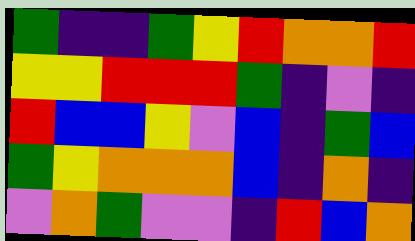[["green", "indigo", "indigo", "green", "yellow", "red", "orange", "orange", "red"], ["yellow", "yellow", "red", "red", "red", "green", "indigo", "violet", "indigo"], ["red", "blue", "blue", "yellow", "violet", "blue", "indigo", "green", "blue"], ["green", "yellow", "orange", "orange", "orange", "blue", "indigo", "orange", "indigo"], ["violet", "orange", "green", "violet", "violet", "indigo", "red", "blue", "orange"]]